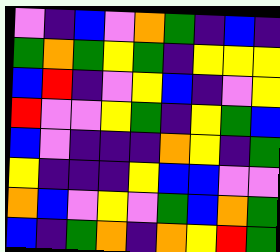[["violet", "indigo", "blue", "violet", "orange", "green", "indigo", "blue", "indigo"], ["green", "orange", "green", "yellow", "green", "indigo", "yellow", "yellow", "yellow"], ["blue", "red", "indigo", "violet", "yellow", "blue", "indigo", "violet", "yellow"], ["red", "violet", "violet", "yellow", "green", "indigo", "yellow", "green", "blue"], ["blue", "violet", "indigo", "indigo", "indigo", "orange", "yellow", "indigo", "green"], ["yellow", "indigo", "indigo", "indigo", "yellow", "blue", "blue", "violet", "violet"], ["orange", "blue", "violet", "yellow", "violet", "green", "blue", "orange", "green"], ["blue", "indigo", "green", "orange", "indigo", "orange", "yellow", "red", "green"]]